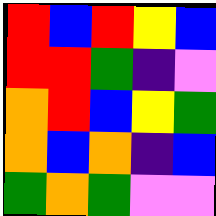[["red", "blue", "red", "yellow", "blue"], ["red", "red", "green", "indigo", "violet"], ["orange", "red", "blue", "yellow", "green"], ["orange", "blue", "orange", "indigo", "blue"], ["green", "orange", "green", "violet", "violet"]]